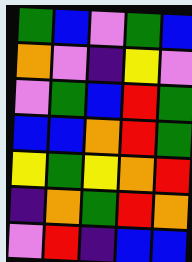[["green", "blue", "violet", "green", "blue"], ["orange", "violet", "indigo", "yellow", "violet"], ["violet", "green", "blue", "red", "green"], ["blue", "blue", "orange", "red", "green"], ["yellow", "green", "yellow", "orange", "red"], ["indigo", "orange", "green", "red", "orange"], ["violet", "red", "indigo", "blue", "blue"]]